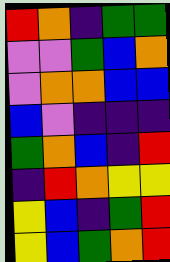[["red", "orange", "indigo", "green", "green"], ["violet", "violet", "green", "blue", "orange"], ["violet", "orange", "orange", "blue", "blue"], ["blue", "violet", "indigo", "indigo", "indigo"], ["green", "orange", "blue", "indigo", "red"], ["indigo", "red", "orange", "yellow", "yellow"], ["yellow", "blue", "indigo", "green", "red"], ["yellow", "blue", "green", "orange", "red"]]